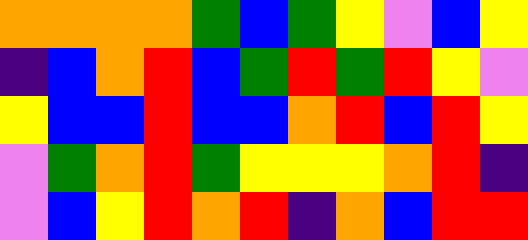[["orange", "orange", "orange", "orange", "green", "blue", "green", "yellow", "violet", "blue", "yellow"], ["indigo", "blue", "orange", "red", "blue", "green", "red", "green", "red", "yellow", "violet"], ["yellow", "blue", "blue", "red", "blue", "blue", "orange", "red", "blue", "red", "yellow"], ["violet", "green", "orange", "red", "green", "yellow", "yellow", "yellow", "orange", "red", "indigo"], ["violet", "blue", "yellow", "red", "orange", "red", "indigo", "orange", "blue", "red", "red"]]